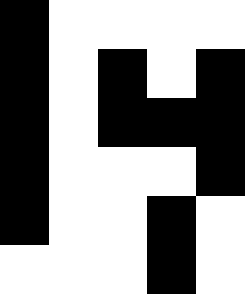[["black", "white", "white", "white", "white"], ["black", "white", "black", "white", "black"], ["black", "white", "black", "black", "black"], ["black", "white", "white", "white", "black"], ["black", "white", "white", "black", "white"], ["white", "white", "white", "black", "white"]]